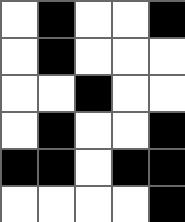[["white", "black", "white", "white", "black"], ["white", "black", "white", "white", "white"], ["white", "white", "black", "white", "white"], ["white", "black", "white", "white", "black"], ["black", "black", "white", "black", "black"], ["white", "white", "white", "white", "black"]]